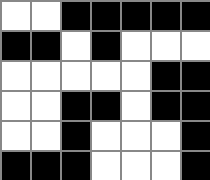[["white", "white", "black", "black", "black", "black", "black"], ["black", "black", "white", "black", "white", "white", "white"], ["white", "white", "white", "white", "white", "black", "black"], ["white", "white", "black", "black", "white", "black", "black"], ["white", "white", "black", "white", "white", "white", "black"], ["black", "black", "black", "white", "white", "white", "black"]]